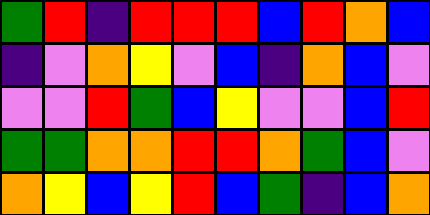[["green", "red", "indigo", "red", "red", "red", "blue", "red", "orange", "blue"], ["indigo", "violet", "orange", "yellow", "violet", "blue", "indigo", "orange", "blue", "violet"], ["violet", "violet", "red", "green", "blue", "yellow", "violet", "violet", "blue", "red"], ["green", "green", "orange", "orange", "red", "red", "orange", "green", "blue", "violet"], ["orange", "yellow", "blue", "yellow", "red", "blue", "green", "indigo", "blue", "orange"]]